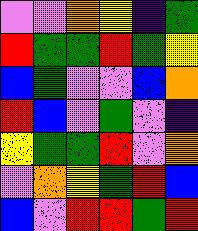[["violet", "violet", "orange", "yellow", "indigo", "green"], ["red", "green", "green", "red", "green", "yellow"], ["blue", "green", "violet", "violet", "blue", "orange"], ["red", "blue", "violet", "green", "violet", "indigo"], ["yellow", "green", "green", "red", "violet", "orange"], ["violet", "orange", "yellow", "green", "red", "blue"], ["blue", "violet", "red", "red", "green", "red"]]